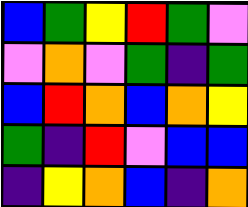[["blue", "green", "yellow", "red", "green", "violet"], ["violet", "orange", "violet", "green", "indigo", "green"], ["blue", "red", "orange", "blue", "orange", "yellow"], ["green", "indigo", "red", "violet", "blue", "blue"], ["indigo", "yellow", "orange", "blue", "indigo", "orange"]]